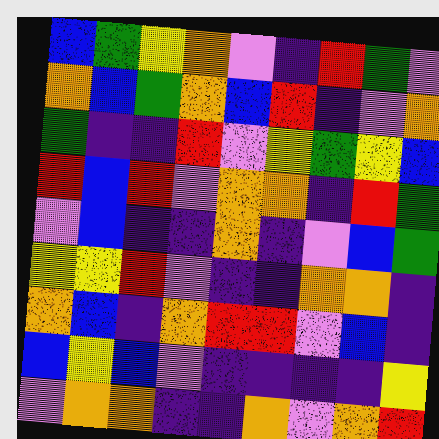[["blue", "green", "yellow", "orange", "violet", "indigo", "red", "green", "violet"], ["orange", "blue", "green", "orange", "blue", "red", "indigo", "violet", "orange"], ["green", "indigo", "indigo", "red", "violet", "yellow", "green", "yellow", "blue"], ["red", "blue", "red", "violet", "orange", "orange", "indigo", "red", "green"], ["violet", "blue", "indigo", "indigo", "orange", "indigo", "violet", "blue", "green"], ["yellow", "yellow", "red", "violet", "indigo", "indigo", "orange", "orange", "indigo"], ["orange", "blue", "indigo", "orange", "red", "red", "violet", "blue", "indigo"], ["blue", "yellow", "blue", "violet", "indigo", "indigo", "indigo", "indigo", "yellow"], ["violet", "orange", "orange", "indigo", "indigo", "orange", "violet", "orange", "red"]]